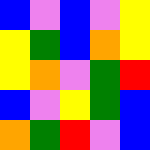[["blue", "violet", "blue", "violet", "yellow"], ["yellow", "green", "blue", "orange", "yellow"], ["yellow", "orange", "violet", "green", "red"], ["blue", "violet", "yellow", "green", "blue"], ["orange", "green", "red", "violet", "blue"]]